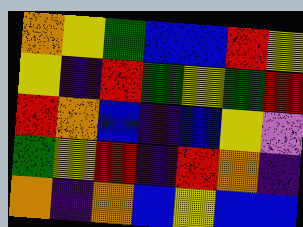[["orange", "yellow", "green", "blue", "blue", "red", "yellow"], ["yellow", "indigo", "red", "green", "yellow", "green", "red"], ["red", "orange", "blue", "indigo", "blue", "yellow", "violet"], ["green", "yellow", "red", "indigo", "red", "orange", "indigo"], ["orange", "indigo", "orange", "blue", "yellow", "blue", "blue"]]